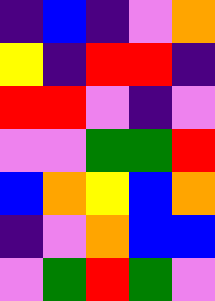[["indigo", "blue", "indigo", "violet", "orange"], ["yellow", "indigo", "red", "red", "indigo"], ["red", "red", "violet", "indigo", "violet"], ["violet", "violet", "green", "green", "red"], ["blue", "orange", "yellow", "blue", "orange"], ["indigo", "violet", "orange", "blue", "blue"], ["violet", "green", "red", "green", "violet"]]